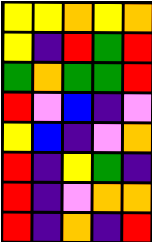[["yellow", "yellow", "orange", "yellow", "orange"], ["yellow", "indigo", "red", "green", "red"], ["green", "orange", "green", "green", "red"], ["red", "violet", "blue", "indigo", "violet"], ["yellow", "blue", "indigo", "violet", "orange"], ["red", "indigo", "yellow", "green", "indigo"], ["red", "indigo", "violet", "orange", "orange"], ["red", "indigo", "orange", "indigo", "red"]]